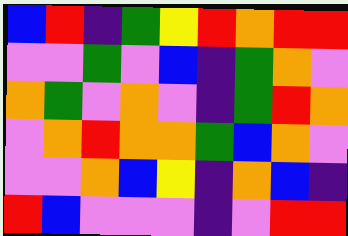[["blue", "red", "indigo", "green", "yellow", "red", "orange", "red", "red"], ["violet", "violet", "green", "violet", "blue", "indigo", "green", "orange", "violet"], ["orange", "green", "violet", "orange", "violet", "indigo", "green", "red", "orange"], ["violet", "orange", "red", "orange", "orange", "green", "blue", "orange", "violet"], ["violet", "violet", "orange", "blue", "yellow", "indigo", "orange", "blue", "indigo"], ["red", "blue", "violet", "violet", "violet", "indigo", "violet", "red", "red"]]